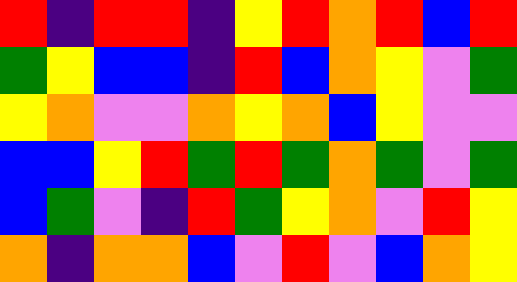[["red", "indigo", "red", "red", "indigo", "yellow", "red", "orange", "red", "blue", "red"], ["green", "yellow", "blue", "blue", "indigo", "red", "blue", "orange", "yellow", "violet", "green"], ["yellow", "orange", "violet", "violet", "orange", "yellow", "orange", "blue", "yellow", "violet", "violet"], ["blue", "blue", "yellow", "red", "green", "red", "green", "orange", "green", "violet", "green"], ["blue", "green", "violet", "indigo", "red", "green", "yellow", "orange", "violet", "red", "yellow"], ["orange", "indigo", "orange", "orange", "blue", "violet", "red", "violet", "blue", "orange", "yellow"]]